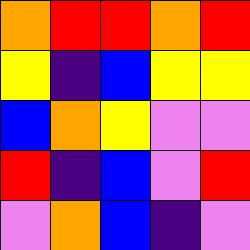[["orange", "red", "red", "orange", "red"], ["yellow", "indigo", "blue", "yellow", "yellow"], ["blue", "orange", "yellow", "violet", "violet"], ["red", "indigo", "blue", "violet", "red"], ["violet", "orange", "blue", "indigo", "violet"]]